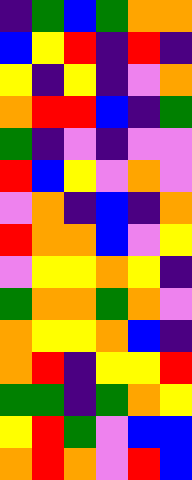[["indigo", "green", "blue", "green", "orange", "orange"], ["blue", "yellow", "red", "indigo", "red", "indigo"], ["yellow", "indigo", "yellow", "indigo", "violet", "orange"], ["orange", "red", "red", "blue", "indigo", "green"], ["green", "indigo", "violet", "indigo", "violet", "violet"], ["red", "blue", "yellow", "violet", "orange", "violet"], ["violet", "orange", "indigo", "blue", "indigo", "orange"], ["red", "orange", "orange", "blue", "violet", "yellow"], ["violet", "yellow", "yellow", "orange", "yellow", "indigo"], ["green", "orange", "orange", "green", "orange", "violet"], ["orange", "yellow", "yellow", "orange", "blue", "indigo"], ["orange", "red", "indigo", "yellow", "yellow", "red"], ["green", "green", "indigo", "green", "orange", "yellow"], ["yellow", "red", "green", "violet", "blue", "blue"], ["orange", "red", "orange", "violet", "red", "blue"]]